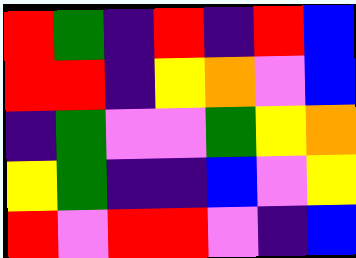[["red", "green", "indigo", "red", "indigo", "red", "blue"], ["red", "red", "indigo", "yellow", "orange", "violet", "blue"], ["indigo", "green", "violet", "violet", "green", "yellow", "orange"], ["yellow", "green", "indigo", "indigo", "blue", "violet", "yellow"], ["red", "violet", "red", "red", "violet", "indigo", "blue"]]